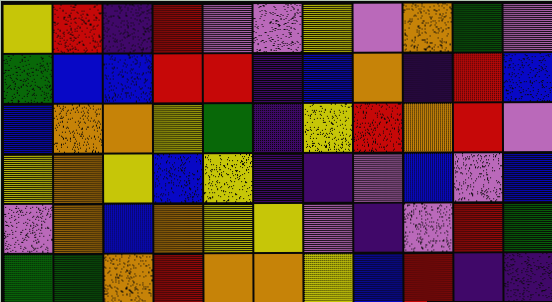[["yellow", "red", "indigo", "red", "violet", "violet", "yellow", "violet", "orange", "green", "violet"], ["green", "blue", "blue", "red", "red", "indigo", "blue", "orange", "indigo", "red", "blue"], ["blue", "orange", "orange", "yellow", "green", "indigo", "yellow", "red", "orange", "red", "violet"], ["yellow", "orange", "yellow", "blue", "yellow", "indigo", "indigo", "violet", "blue", "violet", "blue"], ["violet", "orange", "blue", "orange", "yellow", "yellow", "violet", "indigo", "violet", "red", "green"], ["green", "green", "orange", "red", "orange", "orange", "yellow", "blue", "red", "indigo", "indigo"]]